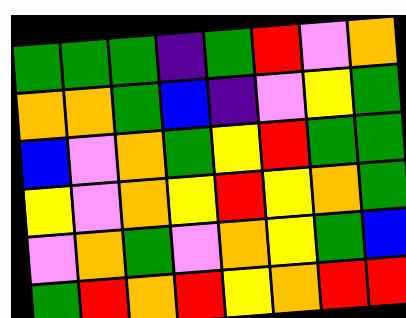[["green", "green", "green", "indigo", "green", "red", "violet", "orange"], ["orange", "orange", "green", "blue", "indigo", "violet", "yellow", "green"], ["blue", "violet", "orange", "green", "yellow", "red", "green", "green"], ["yellow", "violet", "orange", "yellow", "red", "yellow", "orange", "green"], ["violet", "orange", "green", "violet", "orange", "yellow", "green", "blue"], ["green", "red", "orange", "red", "yellow", "orange", "red", "red"]]